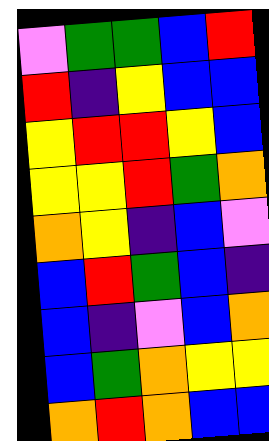[["violet", "green", "green", "blue", "red"], ["red", "indigo", "yellow", "blue", "blue"], ["yellow", "red", "red", "yellow", "blue"], ["yellow", "yellow", "red", "green", "orange"], ["orange", "yellow", "indigo", "blue", "violet"], ["blue", "red", "green", "blue", "indigo"], ["blue", "indigo", "violet", "blue", "orange"], ["blue", "green", "orange", "yellow", "yellow"], ["orange", "red", "orange", "blue", "blue"]]